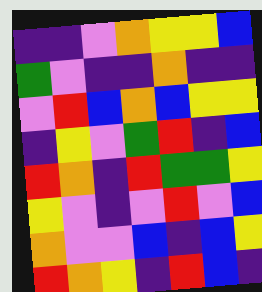[["indigo", "indigo", "violet", "orange", "yellow", "yellow", "blue"], ["green", "violet", "indigo", "indigo", "orange", "indigo", "indigo"], ["violet", "red", "blue", "orange", "blue", "yellow", "yellow"], ["indigo", "yellow", "violet", "green", "red", "indigo", "blue"], ["red", "orange", "indigo", "red", "green", "green", "yellow"], ["yellow", "violet", "indigo", "violet", "red", "violet", "blue"], ["orange", "violet", "violet", "blue", "indigo", "blue", "yellow"], ["red", "orange", "yellow", "indigo", "red", "blue", "indigo"]]